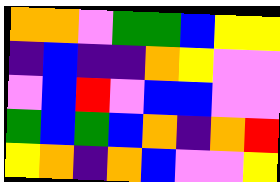[["orange", "orange", "violet", "green", "green", "blue", "yellow", "yellow"], ["indigo", "blue", "indigo", "indigo", "orange", "yellow", "violet", "violet"], ["violet", "blue", "red", "violet", "blue", "blue", "violet", "violet"], ["green", "blue", "green", "blue", "orange", "indigo", "orange", "red"], ["yellow", "orange", "indigo", "orange", "blue", "violet", "violet", "yellow"]]